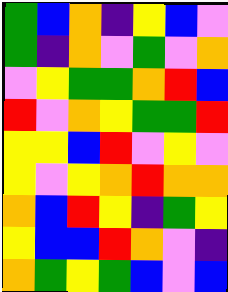[["green", "blue", "orange", "indigo", "yellow", "blue", "violet"], ["green", "indigo", "orange", "violet", "green", "violet", "orange"], ["violet", "yellow", "green", "green", "orange", "red", "blue"], ["red", "violet", "orange", "yellow", "green", "green", "red"], ["yellow", "yellow", "blue", "red", "violet", "yellow", "violet"], ["yellow", "violet", "yellow", "orange", "red", "orange", "orange"], ["orange", "blue", "red", "yellow", "indigo", "green", "yellow"], ["yellow", "blue", "blue", "red", "orange", "violet", "indigo"], ["orange", "green", "yellow", "green", "blue", "violet", "blue"]]